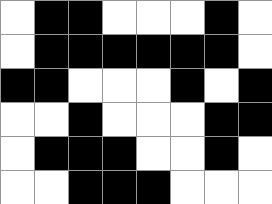[["white", "black", "black", "white", "white", "white", "black", "white"], ["white", "black", "black", "black", "black", "black", "black", "white"], ["black", "black", "white", "white", "white", "black", "white", "black"], ["white", "white", "black", "white", "white", "white", "black", "black"], ["white", "black", "black", "black", "white", "white", "black", "white"], ["white", "white", "black", "black", "black", "white", "white", "white"]]